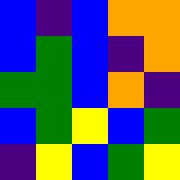[["blue", "indigo", "blue", "orange", "orange"], ["blue", "green", "blue", "indigo", "orange"], ["green", "green", "blue", "orange", "indigo"], ["blue", "green", "yellow", "blue", "green"], ["indigo", "yellow", "blue", "green", "yellow"]]